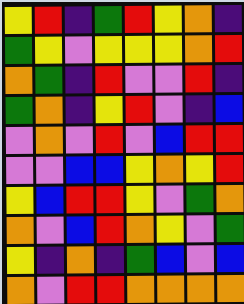[["yellow", "red", "indigo", "green", "red", "yellow", "orange", "indigo"], ["green", "yellow", "violet", "yellow", "yellow", "yellow", "orange", "red"], ["orange", "green", "indigo", "red", "violet", "violet", "red", "indigo"], ["green", "orange", "indigo", "yellow", "red", "violet", "indigo", "blue"], ["violet", "orange", "violet", "red", "violet", "blue", "red", "red"], ["violet", "violet", "blue", "blue", "yellow", "orange", "yellow", "red"], ["yellow", "blue", "red", "red", "yellow", "violet", "green", "orange"], ["orange", "violet", "blue", "red", "orange", "yellow", "violet", "green"], ["yellow", "indigo", "orange", "indigo", "green", "blue", "violet", "blue"], ["orange", "violet", "red", "red", "orange", "orange", "orange", "orange"]]